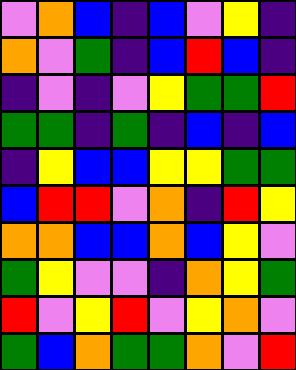[["violet", "orange", "blue", "indigo", "blue", "violet", "yellow", "indigo"], ["orange", "violet", "green", "indigo", "blue", "red", "blue", "indigo"], ["indigo", "violet", "indigo", "violet", "yellow", "green", "green", "red"], ["green", "green", "indigo", "green", "indigo", "blue", "indigo", "blue"], ["indigo", "yellow", "blue", "blue", "yellow", "yellow", "green", "green"], ["blue", "red", "red", "violet", "orange", "indigo", "red", "yellow"], ["orange", "orange", "blue", "blue", "orange", "blue", "yellow", "violet"], ["green", "yellow", "violet", "violet", "indigo", "orange", "yellow", "green"], ["red", "violet", "yellow", "red", "violet", "yellow", "orange", "violet"], ["green", "blue", "orange", "green", "green", "orange", "violet", "red"]]